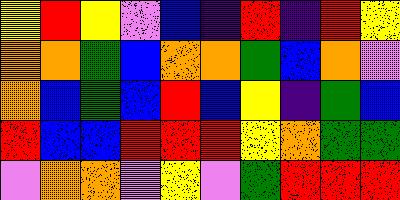[["yellow", "red", "yellow", "violet", "blue", "indigo", "red", "indigo", "red", "yellow"], ["orange", "orange", "green", "blue", "orange", "orange", "green", "blue", "orange", "violet"], ["orange", "blue", "green", "blue", "red", "blue", "yellow", "indigo", "green", "blue"], ["red", "blue", "blue", "red", "red", "red", "yellow", "orange", "green", "green"], ["violet", "orange", "orange", "violet", "yellow", "violet", "green", "red", "red", "red"]]